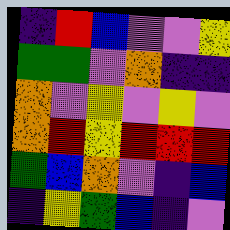[["indigo", "red", "blue", "violet", "violet", "yellow"], ["green", "green", "violet", "orange", "indigo", "indigo"], ["orange", "violet", "yellow", "violet", "yellow", "violet"], ["orange", "red", "yellow", "red", "red", "red"], ["green", "blue", "orange", "violet", "indigo", "blue"], ["indigo", "yellow", "green", "blue", "indigo", "violet"]]